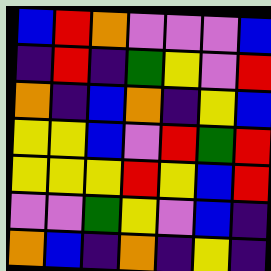[["blue", "red", "orange", "violet", "violet", "violet", "blue"], ["indigo", "red", "indigo", "green", "yellow", "violet", "red"], ["orange", "indigo", "blue", "orange", "indigo", "yellow", "blue"], ["yellow", "yellow", "blue", "violet", "red", "green", "red"], ["yellow", "yellow", "yellow", "red", "yellow", "blue", "red"], ["violet", "violet", "green", "yellow", "violet", "blue", "indigo"], ["orange", "blue", "indigo", "orange", "indigo", "yellow", "indigo"]]